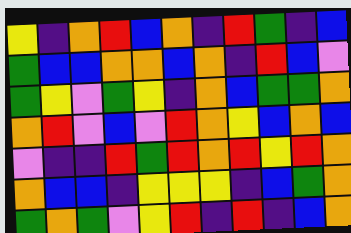[["yellow", "indigo", "orange", "red", "blue", "orange", "indigo", "red", "green", "indigo", "blue"], ["green", "blue", "blue", "orange", "orange", "blue", "orange", "indigo", "red", "blue", "violet"], ["green", "yellow", "violet", "green", "yellow", "indigo", "orange", "blue", "green", "green", "orange"], ["orange", "red", "violet", "blue", "violet", "red", "orange", "yellow", "blue", "orange", "blue"], ["violet", "indigo", "indigo", "red", "green", "red", "orange", "red", "yellow", "red", "orange"], ["orange", "blue", "blue", "indigo", "yellow", "yellow", "yellow", "indigo", "blue", "green", "orange"], ["green", "orange", "green", "violet", "yellow", "red", "indigo", "red", "indigo", "blue", "orange"]]